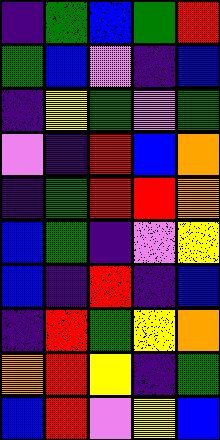[["indigo", "green", "blue", "green", "red"], ["green", "blue", "violet", "indigo", "blue"], ["indigo", "yellow", "green", "violet", "green"], ["violet", "indigo", "red", "blue", "orange"], ["indigo", "green", "red", "red", "orange"], ["blue", "green", "indigo", "violet", "yellow"], ["blue", "indigo", "red", "indigo", "blue"], ["indigo", "red", "green", "yellow", "orange"], ["orange", "red", "yellow", "indigo", "green"], ["blue", "red", "violet", "yellow", "blue"]]